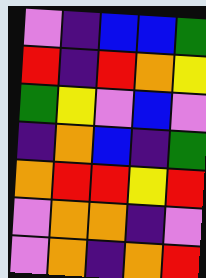[["violet", "indigo", "blue", "blue", "green"], ["red", "indigo", "red", "orange", "yellow"], ["green", "yellow", "violet", "blue", "violet"], ["indigo", "orange", "blue", "indigo", "green"], ["orange", "red", "red", "yellow", "red"], ["violet", "orange", "orange", "indigo", "violet"], ["violet", "orange", "indigo", "orange", "red"]]